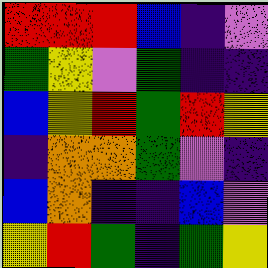[["red", "red", "red", "blue", "indigo", "violet"], ["green", "yellow", "violet", "green", "indigo", "indigo"], ["blue", "yellow", "red", "green", "red", "yellow"], ["indigo", "orange", "orange", "green", "violet", "indigo"], ["blue", "orange", "indigo", "indigo", "blue", "violet"], ["yellow", "red", "green", "indigo", "green", "yellow"]]